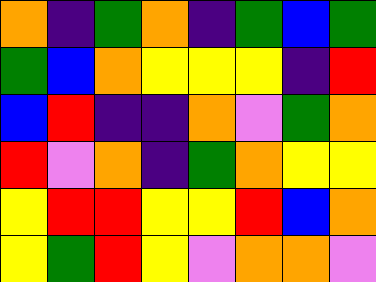[["orange", "indigo", "green", "orange", "indigo", "green", "blue", "green"], ["green", "blue", "orange", "yellow", "yellow", "yellow", "indigo", "red"], ["blue", "red", "indigo", "indigo", "orange", "violet", "green", "orange"], ["red", "violet", "orange", "indigo", "green", "orange", "yellow", "yellow"], ["yellow", "red", "red", "yellow", "yellow", "red", "blue", "orange"], ["yellow", "green", "red", "yellow", "violet", "orange", "orange", "violet"]]